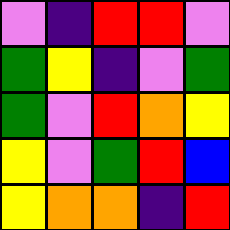[["violet", "indigo", "red", "red", "violet"], ["green", "yellow", "indigo", "violet", "green"], ["green", "violet", "red", "orange", "yellow"], ["yellow", "violet", "green", "red", "blue"], ["yellow", "orange", "orange", "indigo", "red"]]